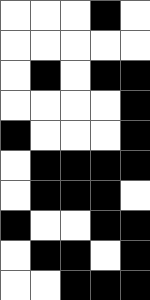[["white", "white", "white", "black", "white"], ["white", "white", "white", "white", "white"], ["white", "black", "white", "black", "black"], ["white", "white", "white", "white", "black"], ["black", "white", "white", "white", "black"], ["white", "black", "black", "black", "black"], ["white", "black", "black", "black", "white"], ["black", "white", "white", "black", "black"], ["white", "black", "black", "white", "black"], ["white", "white", "black", "black", "black"]]